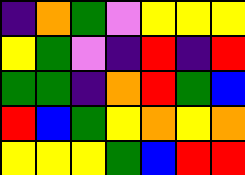[["indigo", "orange", "green", "violet", "yellow", "yellow", "yellow"], ["yellow", "green", "violet", "indigo", "red", "indigo", "red"], ["green", "green", "indigo", "orange", "red", "green", "blue"], ["red", "blue", "green", "yellow", "orange", "yellow", "orange"], ["yellow", "yellow", "yellow", "green", "blue", "red", "red"]]